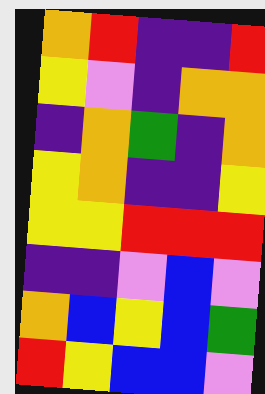[["orange", "red", "indigo", "indigo", "red"], ["yellow", "violet", "indigo", "orange", "orange"], ["indigo", "orange", "green", "indigo", "orange"], ["yellow", "orange", "indigo", "indigo", "yellow"], ["yellow", "yellow", "red", "red", "red"], ["indigo", "indigo", "violet", "blue", "violet"], ["orange", "blue", "yellow", "blue", "green"], ["red", "yellow", "blue", "blue", "violet"]]